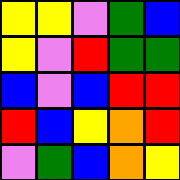[["yellow", "yellow", "violet", "green", "blue"], ["yellow", "violet", "red", "green", "green"], ["blue", "violet", "blue", "red", "red"], ["red", "blue", "yellow", "orange", "red"], ["violet", "green", "blue", "orange", "yellow"]]